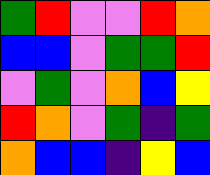[["green", "red", "violet", "violet", "red", "orange"], ["blue", "blue", "violet", "green", "green", "red"], ["violet", "green", "violet", "orange", "blue", "yellow"], ["red", "orange", "violet", "green", "indigo", "green"], ["orange", "blue", "blue", "indigo", "yellow", "blue"]]